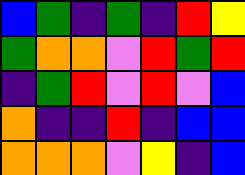[["blue", "green", "indigo", "green", "indigo", "red", "yellow"], ["green", "orange", "orange", "violet", "red", "green", "red"], ["indigo", "green", "red", "violet", "red", "violet", "blue"], ["orange", "indigo", "indigo", "red", "indigo", "blue", "blue"], ["orange", "orange", "orange", "violet", "yellow", "indigo", "blue"]]